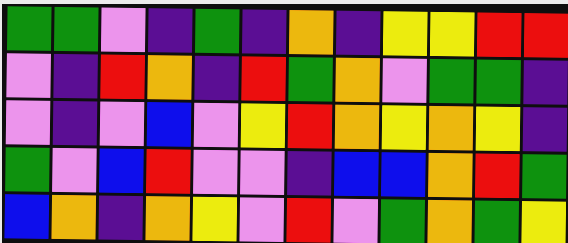[["green", "green", "violet", "indigo", "green", "indigo", "orange", "indigo", "yellow", "yellow", "red", "red"], ["violet", "indigo", "red", "orange", "indigo", "red", "green", "orange", "violet", "green", "green", "indigo"], ["violet", "indigo", "violet", "blue", "violet", "yellow", "red", "orange", "yellow", "orange", "yellow", "indigo"], ["green", "violet", "blue", "red", "violet", "violet", "indigo", "blue", "blue", "orange", "red", "green"], ["blue", "orange", "indigo", "orange", "yellow", "violet", "red", "violet", "green", "orange", "green", "yellow"]]